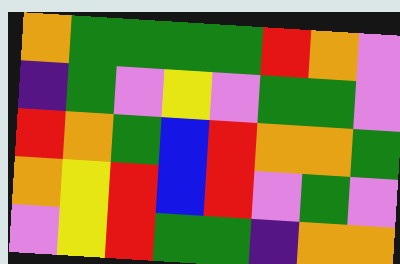[["orange", "green", "green", "green", "green", "red", "orange", "violet"], ["indigo", "green", "violet", "yellow", "violet", "green", "green", "violet"], ["red", "orange", "green", "blue", "red", "orange", "orange", "green"], ["orange", "yellow", "red", "blue", "red", "violet", "green", "violet"], ["violet", "yellow", "red", "green", "green", "indigo", "orange", "orange"]]